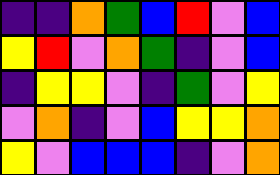[["indigo", "indigo", "orange", "green", "blue", "red", "violet", "blue"], ["yellow", "red", "violet", "orange", "green", "indigo", "violet", "blue"], ["indigo", "yellow", "yellow", "violet", "indigo", "green", "violet", "yellow"], ["violet", "orange", "indigo", "violet", "blue", "yellow", "yellow", "orange"], ["yellow", "violet", "blue", "blue", "blue", "indigo", "violet", "orange"]]